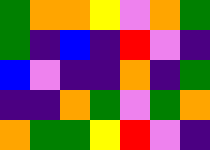[["green", "orange", "orange", "yellow", "violet", "orange", "green"], ["green", "indigo", "blue", "indigo", "red", "violet", "indigo"], ["blue", "violet", "indigo", "indigo", "orange", "indigo", "green"], ["indigo", "indigo", "orange", "green", "violet", "green", "orange"], ["orange", "green", "green", "yellow", "red", "violet", "indigo"]]